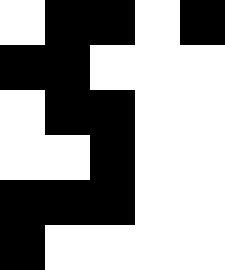[["white", "black", "black", "white", "black"], ["black", "black", "white", "white", "white"], ["white", "black", "black", "white", "white"], ["white", "white", "black", "white", "white"], ["black", "black", "black", "white", "white"], ["black", "white", "white", "white", "white"]]